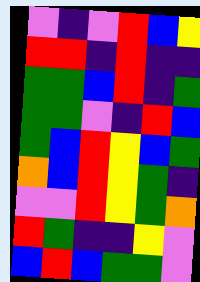[["violet", "indigo", "violet", "red", "blue", "yellow"], ["red", "red", "indigo", "red", "indigo", "indigo"], ["green", "green", "blue", "red", "indigo", "green"], ["green", "green", "violet", "indigo", "red", "blue"], ["green", "blue", "red", "yellow", "blue", "green"], ["orange", "blue", "red", "yellow", "green", "indigo"], ["violet", "violet", "red", "yellow", "green", "orange"], ["red", "green", "indigo", "indigo", "yellow", "violet"], ["blue", "red", "blue", "green", "green", "violet"]]